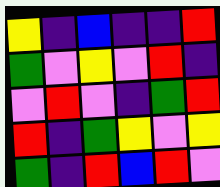[["yellow", "indigo", "blue", "indigo", "indigo", "red"], ["green", "violet", "yellow", "violet", "red", "indigo"], ["violet", "red", "violet", "indigo", "green", "red"], ["red", "indigo", "green", "yellow", "violet", "yellow"], ["green", "indigo", "red", "blue", "red", "violet"]]